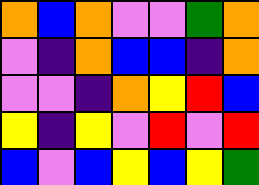[["orange", "blue", "orange", "violet", "violet", "green", "orange"], ["violet", "indigo", "orange", "blue", "blue", "indigo", "orange"], ["violet", "violet", "indigo", "orange", "yellow", "red", "blue"], ["yellow", "indigo", "yellow", "violet", "red", "violet", "red"], ["blue", "violet", "blue", "yellow", "blue", "yellow", "green"]]